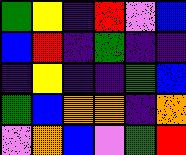[["green", "yellow", "indigo", "red", "violet", "blue"], ["blue", "red", "indigo", "green", "indigo", "indigo"], ["indigo", "yellow", "indigo", "indigo", "green", "blue"], ["green", "blue", "orange", "orange", "indigo", "orange"], ["violet", "orange", "blue", "violet", "green", "red"]]